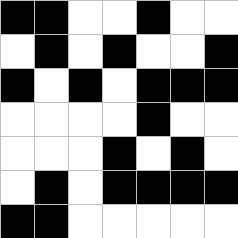[["black", "black", "white", "white", "black", "white", "white"], ["white", "black", "white", "black", "white", "white", "black"], ["black", "white", "black", "white", "black", "black", "black"], ["white", "white", "white", "white", "black", "white", "white"], ["white", "white", "white", "black", "white", "black", "white"], ["white", "black", "white", "black", "black", "black", "black"], ["black", "black", "white", "white", "white", "white", "white"]]